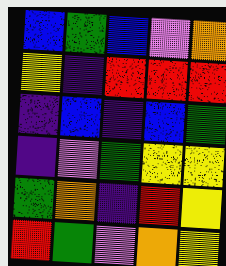[["blue", "green", "blue", "violet", "orange"], ["yellow", "indigo", "red", "red", "red"], ["indigo", "blue", "indigo", "blue", "green"], ["indigo", "violet", "green", "yellow", "yellow"], ["green", "orange", "indigo", "red", "yellow"], ["red", "green", "violet", "orange", "yellow"]]